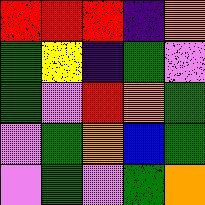[["red", "red", "red", "indigo", "orange"], ["green", "yellow", "indigo", "green", "violet"], ["green", "violet", "red", "orange", "green"], ["violet", "green", "orange", "blue", "green"], ["violet", "green", "violet", "green", "orange"]]